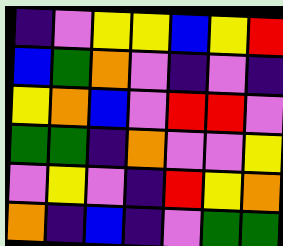[["indigo", "violet", "yellow", "yellow", "blue", "yellow", "red"], ["blue", "green", "orange", "violet", "indigo", "violet", "indigo"], ["yellow", "orange", "blue", "violet", "red", "red", "violet"], ["green", "green", "indigo", "orange", "violet", "violet", "yellow"], ["violet", "yellow", "violet", "indigo", "red", "yellow", "orange"], ["orange", "indigo", "blue", "indigo", "violet", "green", "green"]]